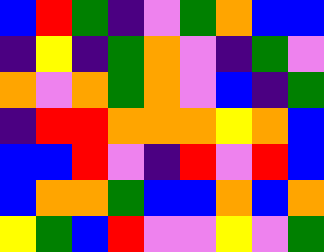[["blue", "red", "green", "indigo", "violet", "green", "orange", "blue", "blue"], ["indigo", "yellow", "indigo", "green", "orange", "violet", "indigo", "green", "violet"], ["orange", "violet", "orange", "green", "orange", "violet", "blue", "indigo", "green"], ["indigo", "red", "red", "orange", "orange", "orange", "yellow", "orange", "blue"], ["blue", "blue", "red", "violet", "indigo", "red", "violet", "red", "blue"], ["blue", "orange", "orange", "green", "blue", "blue", "orange", "blue", "orange"], ["yellow", "green", "blue", "red", "violet", "violet", "yellow", "violet", "green"]]